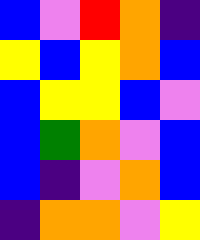[["blue", "violet", "red", "orange", "indigo"], ["yellow", "blue", "yellow", "orange", "blue"], ["blue", "yellow", "yellow", "blue", "violet"], ["blue", "green", "orange", "violet", "blue"], ["blue", "indigo", "violet", "orange", "blue"], ["indigo", "orange", "orange", "violet", "yellow"]]